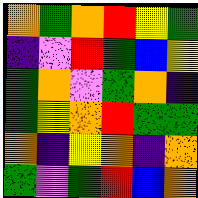[["orange", "green", "orange", "red", "yellow", "green"], ["indigo", "violet", "red", "green", "blue", "yellow"], ["green", "orange", "violet", "green", "orange", "indigo"], ["green", "yellow", "orange", "red", "green", "green"], ["orange", "indigo", "yellow", "orange", "indigo", "orange"], ["green", "violet", "green", "red", "blue", "orange"]]